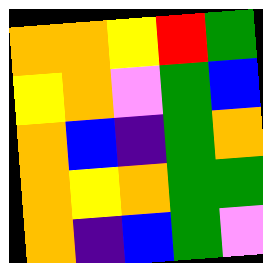[["orange", "orange", "yellow", "red", "green"], ["yellow", "orange", "violet", "green", "blue"], ["orange", "blue", "indigo", "green", "orange"], ["orange", "yellow", "orange", "green", "green"], ["orange", "indigo", "blue", "green", "violet"]]